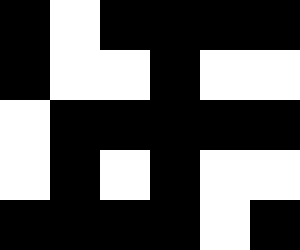[["black", "white", "black", "black", "black", "black"], ["black", "white", "white", "black", "white", "white"], ["white", "black", "black", "black", "black", "black"], ["white", "black", "white", "black", "white", "white"], ["black", "black", "black", "black", "white", "black"]]